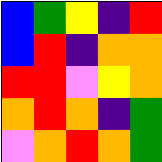[["blue", "green", "yellow", "indigo", "red"], ["blue", "red", "indigo", "orange", "orange"], ["red", "red", "violet", "yellow", "orange"], ["orange", "red", "orange", "indigo", "green"], ["violet", "orange", "red", "orange", "green"]]